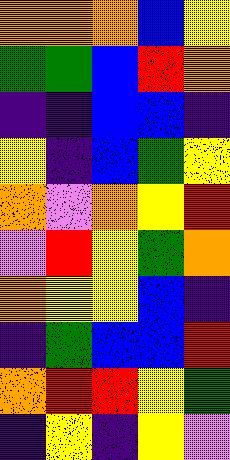[["orange", "orange", "orange", "blue", "yellow"], ["green", "green", "blue", "red", "orange"], ["indigo", "indigo", "blue", "blue", "indigo"], ["yellow", "indigo", "blue", "green", "yellow"], ["orange", "violet", "orange", "yellow", "red"], ["violet", "red", "yellow", "green", "orange"], ["orange", "yellow", "yellow", "blue", "indigo"], ["indigo", "green", "blue", "blue", "red"], ["orange", "red", "red", "yellow", "green"], ["indigo", "yellow", "indigo", "yellow", "violet"]]